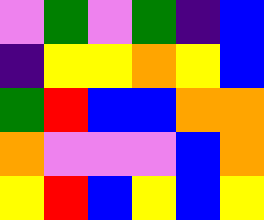[["violet", "green", "violet", "green", "indigo", "blue"], ["indigo", "yellow", "yellow", "orange", "yellow", "blue"], ["green", "red", "blue", "blue", "orange", "orange"], ["orange", "violet", "violet", "violet", "blue", "orange"], ["yellow", "red", "blue", "yellow", "blue", "yellow"]]